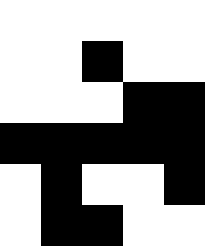[["white", "white", "white", "white", "white"], ["white", "white", "black", "white", "white"], ["white", "white", "white", "black", "black"], ["black", "black", "black", "black", "black"], ["white", "black", "white", "white", "black"], ["white", "black", "black", "white", "white"]]